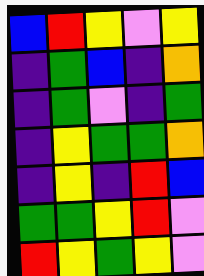[["blue", "red", "yellow", "violet", "yellow"], ["indigo", "green", "blue", "indigo", "orange"], ["indigo", "green", "violet", "indigo", "green"], ["indigo", "yellow", "green", "green", "orange"], ["indigo", "yellow", "indigo", "red", "blue"], ["green", "green", "yellow", "red", "violet"], ["red", "yellow", "green", "yellow", "violet"]]